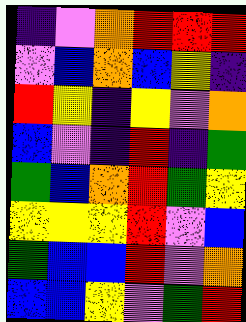[["indigo", "violet", "orange", "red", "red", "red"], ["violet", "blue", "orange", "blue", "yellow", "indigo"], ["red", "yellow", "indigo", "yellow", "violet", "orange"], ["blue", "violet", "indigo", "red", "indigo", "green"], ["green", "blue", "orange", "red", "green", "yellow"], ["yellow", "yellow", "yellow", "red", "violet", "blue"], ["green", "blue", "blue", "red", "violet", "orange"], ["blue", "blue", "yellow", "violet", "green", "red"]]